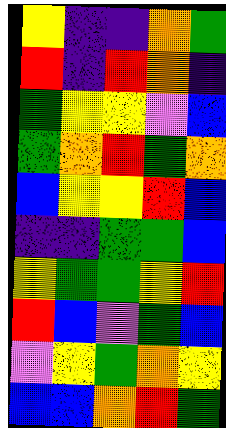[["yellow", "indigo", "indigo", "orange", "green"], ["red", "indigo", "red", "orange", "indigo"], ["green", "yellow", "yellow", "violet", "blue"], ["green", "orange", "red", "green", "orange"], ["blue", "yellow", "yellow", "red", "blue"], ["indigo", "indigo", "green", "green", "blue"], ["yellow", "green", "green", "yellow", "red"], ["red", "blue", "violet", "green", "blue"], ["violet", "yellow", "green", "orange", "yellow"], ["blue", "blue", "orange", "red", "green"]]